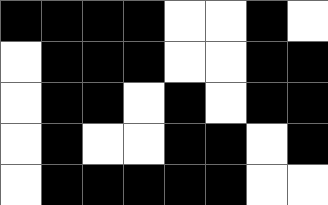[["black", "black", "black", "black", "white", "white", "black", "white"], ["white", "black", "black", "black", "white", "white", "black", "black"], ["white", "black", "black", "white", "black", "white", "black", "black"], ["white", "black", "white", "white", "black", "black", "white", "black"], ["white", "black", "black", "black", "black", "black", "white", "white"]]